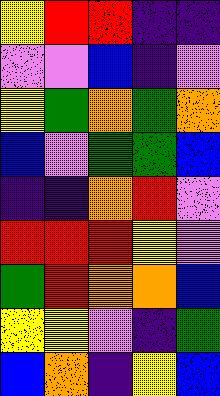[["yellow", "red", "red", "indigo", "indigo"], ["violet", "violet", "blue", "indigo", "violet"], ["yellow", "green", "orange", "green", "orange"], ["blue", "violet", "green", "green", "blue"], ["indigo", "indigo", "orange", "red", "violet"], ["red", "red", "red", "yellow", "violet"], ["green", "red", "orange", "orange", "blue"], ["yellow", "yellow", "violet", "indigo", "green"], ["blue", "orange", "indigo", "yellow", "blue"]]